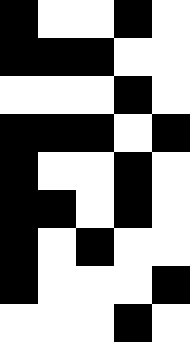[["black", "white", "white", "black", "white"], ["black", "black", "black", "white", "white"], ["white", "white", "white", "black", "white"], ["black", "black", "black", "white", "black"], ["black", "white", "white", "black", "white"], ["black", "black", "white", "black", "white"], ["black", "white", "black", "white", "white"], ["black", "white", "white", "white", "black"], ["white", "white", "white", "black", "white"]]